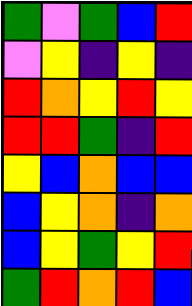[["green", "violet", "green", "blue", "red"], ["violet", "yellow", "indigo", "yellow", "indigo"], ["red", "orange", "yellow", "red", "yellow"], ["red", "red", "green", "indigo", "red"], ["yellow", "blue", "orange", "blue", "blue"], ["blue", "yellow", "orange", "indigo", "orange"], ["blue", "yellow", "green", "yellow", "red"], ["green", "red", "orange", "red", "blue"]]